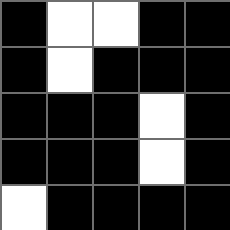[["black", "white", "white", "black", "black"], ["black", "white", "black", "black", "black"], ["black", "black", "black", "white", "black"], ["black", "black", "black", "white", "black"], ["white", "black", "black", "black", "black"]]